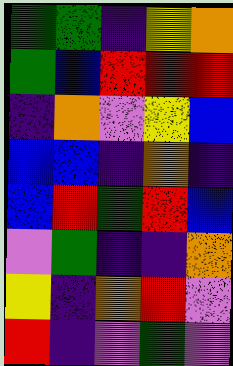[["green", "green", "indigo", "yellow", "orange"], ["green", "blue", "red", "red", "red"], ["indigo", "orange", "violet", "yellow", "blue"], ["blue", "blue", "indigo", "orange", "indigo"], ["blue", "red", "green", "red", "blue"], ["violet", "green", "indigo", "indigo", "orange"], ["yellow", "indigo", "orange", "red", "violet"], ["red", "indigo", "violet", "green", "violet"]]